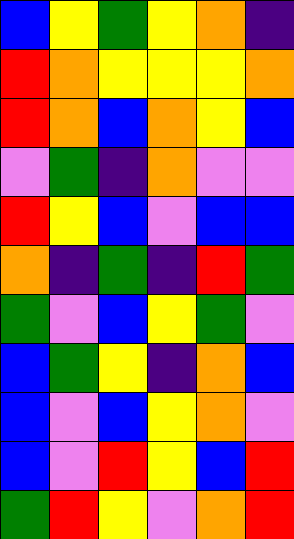[["blue", "yellow", "green", "yellow", "orange", "indigo"], ["red", "orange", "yellow", "yellow", "yellow", "orange"], ["red", "orange", "blue", "orange", "yellow", "blue"], ["violet", "green", "indigo", "orange", "violet", "violet"], ["red", "yellow", "blue", "violet", "blue", "blue"], ["orange", "indigo", "green", "indigo", "red", "green"], ["green", "violet", "blue", "yellow", "green", "violet"], ["blue", "green", "yellow", "indigo", "orange", "blue"], ["blue", "violet", "blue", "yellow", "orange", "violet"], ["blue", "violet", "red", "yellow", "blue", "red"], ["green", "red", "yellow", "violet", "orange", "red"]]